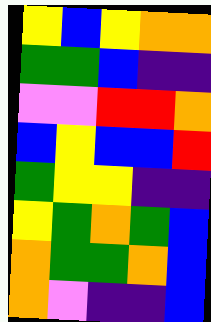[["yellow", "blue", "yellow", "orange", "orange"], ["green", "green", "blue", "indigo", "indigo"], ["violet", "violet", "red", "red", "orange"], ["blue", "yellow", "blue", "blue", "red"], ["green", "yellow", "yellow", "indigo", "indigo"], ["yellow", "green", "orange", "green", "blue"], ["orange", "green", "green", "orange", "blue"], ["orange", "violet", "indigo", "indigo", "blue"]]